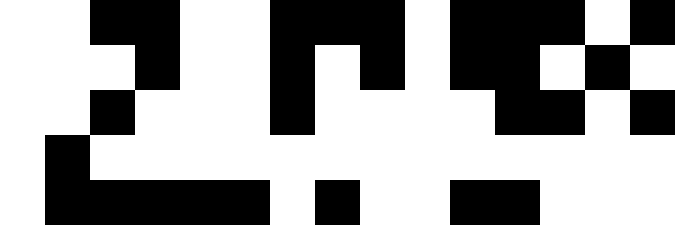[["white", "white", "black", "black", "white", "white", "black", "black", "black", "white", "black", "black", "black", "white", "black"], ["white", "white", "white", "black", "white", "white", "black", "white", "black", "white", "black", "black", "white", "black", "white"], ["white", "white", "black", "white", "white", "white", "black", "white", "white", "white", "white", "black", "black", "white", "black"], ["white", "black", "white", "white", "white", "white", "white", "white", "white", "white", "white", "white", "white", "white", "white"], ["white", "black", "black", "black", "black", "black", "white", "black", "white", "white", "black", "black", "white", "white", "white"]]